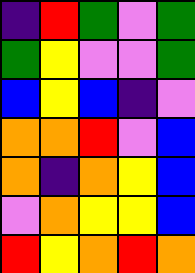[["indigo", "red", "green", "violet", "green"], ["green", "yellow", "violet", "violet", "green"], ["blue", "yellow", "blue", "indigo", "violet"], ["orange", "orange", "red", "violet", "blue"], ["orange", "indigo", "orange", "yellow", "blue"], ["violet", "orange", "yellow", "yellow", "blue"], ["red", "yellow", "orange", "red", "orange"]]